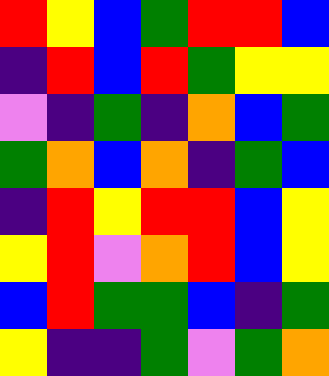[["red", "yellow", "blue", "green", "red", "red", "blue"], ["indigo", "red", "blue", "red", "green", "yellow", "yellow"], ["violet", "indigo", "green", "indigo", "orange", "blue", "green"], ["green", "orange", "blue", "orange", "indigo", "green", "blue"], ["indigo", "red", "yellow", "red", "red", "blue", "yellow"], ["yellow", "red", "violet", "orange", "red", "blue", "yellow"], ["blue", "red", "green", "green", "blue", "indigo", "green"], ["yellow", "indigo", "indigo", "green", "violet", "green", "orange"]]